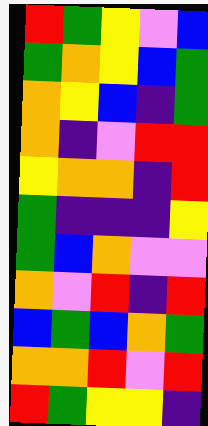[["red", "green", "yellow", "violet", "blue"], ["green", "orange", "yellow", "blue", "green"], ["orange", "yellow", "blue", "indigo", "green"], ["orange", "indigo", "violet", "red", "red"], ["yellow", "orange", "orange", "indigo", "red"], ["green", "indigo", "indigo", "indigo", "yellow"], ["green", "blue", "orange", "violet", "violet"], ["orange", "violet", "red", "indigo", "red"], ["blue", "green", "blue", "orange", "green"], ["orange", "orange", "red", "violet", "red"], ["red", "green", "yellow", "yellow", "indigo"]]